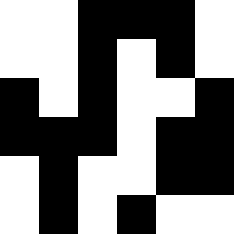[["white", "white", "black", "black", "black", "white"], ["white", "white", "black", "white", "black", "white"], ["black", "white", "black", "white", "white", "black"], ["black", "black", "black", "white", "black", "black"], ["white", "black", "white", "white", "black", "black"], ["white", "black", "white", "black", "white", "white"]]